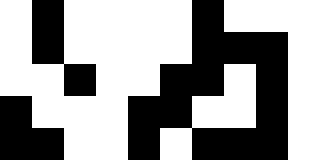[["white", "black", "white", "white", "white", "white", "black", "white", "white", "white"], ["white", "black", "white", "white", "white", "white", "black", "black", "black", "white"], ["white", "white", "black", "white", "white", "black", "black", "white", "black", "white"], ["black", "white", "white", "white", "black", "black", "white", "white", "black", "white"], ["black", "black", "white", "white", "black", "white", "black", "black", "black", "white"]]